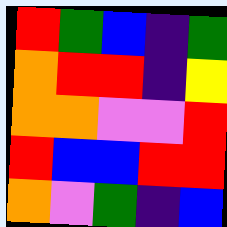[["red", "green", "blue", "indigo", "green"], ["orange", "red", "red", "indigo", "yellow"], ["orange", "orange", "violet", "violet", "red"], ["red", "blue", "blue", "red", "red"], ["orange", "violet", "green", "indigo", "blue"]]